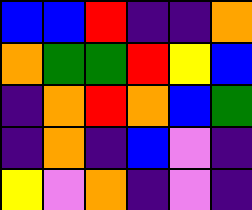[["blue", "blue", "red", "indigo", "indigo", "orange"], ["orange", "green", "green", "red", "yellow", "blue"], ["indigo", "orange", "red", "orange", "blue", "green"], ["indigo", "orange", "indigo", "blue", "violet", "indigo"], ["yellow", "violet", "orange", "indigo", "violet", "indigo"]]